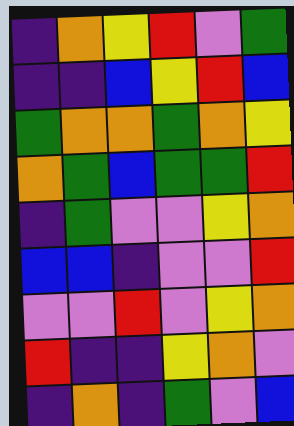[["indigo", "orange", "yellow", "red", "violet", "green"], ["indigo", "indigo", "blue", "yellow", "red", "blue"], ["green", "orange", "orange", "green", "orange", "yellow"], ["orange", "green", "blue", "green", "green", "red"], ["indigo", "green", "violet", "violet", "yellow", "orange"], ["blue", "blue", "indigo", "violet", "violet", "red"], ["violet", "violet", "red", "violet", "yellow", "orange"], ["red", "indigo", "indigo", "yellow", "orange", "violet"], ["indigo", "orange", "indigo", "green", "violet", "blue"]]